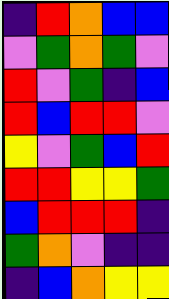[["indigo", "red", "orange", "blue", "blue"], ["violet", "green", "orange", "green", "violet"], ["red", "violet", "green", "indigo", "blue"], ["red", "blue", "red", "red", "violet"], ["yellow", "violet", "green", "blue", "red"], ["red", "red", "yellow", "yellow", "green"], ["blue", "red", "red", "red", "indigo"], ["green", "orange", "violet", "indigo", "indigo"], ["indigo", "blue", "orange", "yellow", "yellow"]]